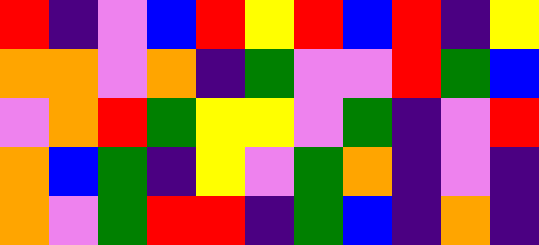[["red", "indigo", "violet", "blue", "red", "yellow", "red", "blue", "red", "indigo", "yellow"], ["orange", "orange", "violet", "orange", "indigo", "green", "violet", "violet", "red", "green", "blue"], ["violet", "orange", "red", "green", "yellow", "yellow", "violet", "green", "indigo", "violet", "red"], ["orange", "blue", "green", "indigo", "yellow", "violet", "green", "orange", "indigo", "violet", "indigo"], ["orange", "violet", "green", "red", "red", "indigo", "green", "blue", "indigo", "orange", "indigo"]]